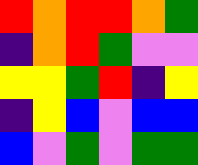[["red", "orange", "red", "red", "orange", "green"], ["indigo", "orange", "red", "green", "violet", "violet"], ["yellow", "yellow", "green", "red", "indigo", "yellow"], ["indigo", "yellow", "blue", "violet", "blue", "blue"], ["blue", "violet", "green", "violet", "green", "green"]]